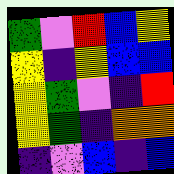[["green", "violet", "red", "blue", "yellow"], ["yellow", "indigo", "yellow", "blue", "blue"], ["yellow", "green", "violet", "indigo", "red"], ["yellow", "green", "indigo", "orange", "orange"], ["indigo", "violet", "blue", "indigo", "blue"]]